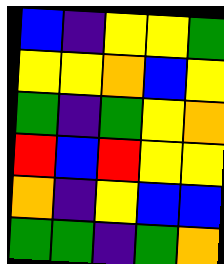[["blue", "indigo", "yellow", "yellow", "green"], ["yellow", "yellow", "orange", "blue", "yellow"], ["green", "indigo", "green", "yellow", "orange"], ["red", "blue", "red", "yellow", "yellow"], ["orange", "indigo", "yellow", "blue", "blue"], ["green", "green", "indigo", "green", "orange"]]